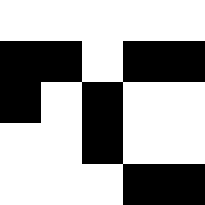[["white", "white", "white", "white", "white"], ["black", "black", "white", "black", "black"], ["black", "white", "black", "white", "white"], ["white", "white", "black", "white", "white"], ["white", "white", "white", "black", "black"]]